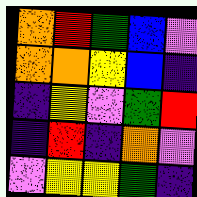[["orange", "red", "green", "blue", "violet"], ["orange", "orange", "yellow", "blue", "indigo"], ["indigo", "yellow", "violet", "green", "red"], ["indigo", "red", "indigo", "orange", "violet"], ["violet", "yellow", "yellow", "green", "indigo"]]